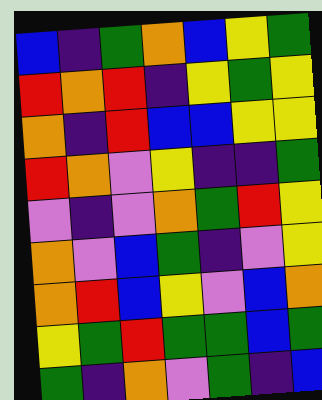[["blue", "indigo", "green", "orange", "blue", "yellow", "green"], ["red", "orange", "red", "indigo", "yellow", "green", "yellow"], ["orange", "indigo", "red", "blue", "blue", "yellow", "yellow"], ["red", "orange", "violet", "yellow", "indigo", "indigo", "green"], ["violet", "indigo", "violet", "orange", "green", "red", "yellow"], ["orange", "violet", "blue", "green", "indigo", "violet", "yellow"], ["orange", "red", "blue", "yellow", "violet", "blue", "orange"], ["yellow", "green", "red", "green", "green", "blue", "green"], ["green", "indigo", "orange", "violet", "green", "indigo", "blue"]]